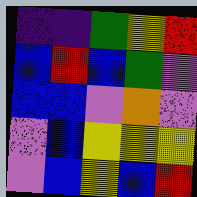[["indigo", "indigo", "green", "yellow", "red"], ["blue", "red", "blue", "green", "violet"], ["blue", "blue", "violet", "orange", "violet"], ["violet", "blue", "yellow", "yellow", "yellow"], ["violet", "blue", "yellow", "blue", "red"]]